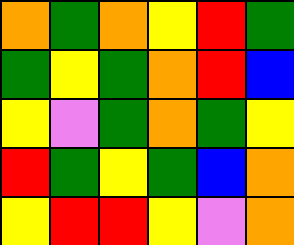[["orange", "green", "orange", "yellow", "red", "green"], ["green", "yellow", "green", "orange", "red", "blue"], ["yellow", "violet", "green", "orange", "green", "yellow"], ["red", "green", "yellow", "green", "blue", "orange"], ["yellow", "red", "red", "yellow", "violet", "orange"]]